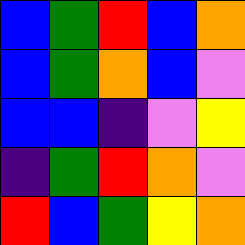[["blue", "green", "red", "blue", "orange"], ["blue", "green", "orange", "blue", "violet"], ["blue", "blue", "indigo", "violet", "yellow"], ["indigo", "green", "red", "orange", "violet"], ["red", "blue", "green", "yellow", "orange"]]